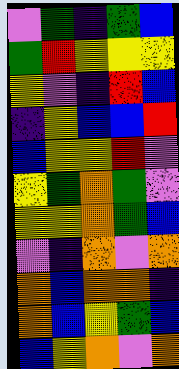[["violet", "green", "indigo", "green", "blue"], ["green", "red", "yellow", "yellow", "yellow"], ["yellow", "violet", "indigo", "red", "blue"], ["indigo", "yellow", "blue", "blue", "red"], ["blue", "yellow", "yellow", "red", "violet"], ["yellow", "green", "orange", "green", "violet"], ["yellow", "yellow", "orange", "green", "blue"], ["violet", "indigo", "orange", "violet", "orange"], ["orange", "blue", "orange", "orange", "indigo"], ["orange", "blue", "yellow", "green", "blue"], ["blue", "yellow", "orange", "violet", "orange"]]